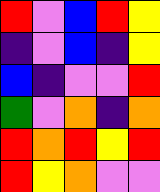[["red", "violet", "blue", "red", "yellow"], ["indigo", "violet", "blue", "indigo", "yellow"], ["blue", "indigo", "violet", "violet", "red"], ["green", "violet", "orange", "indigo", "orange"], ["red", "orange", "red", "yellow", "red"], ["red", "yellow", "orange", "violet", "violet"]]